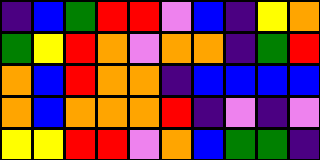[["indigo", "blue", "green", "red", "red", "violet", "blue", "indigo", "yellow", "orange"], ["green", "yellow", "red", "orange", "violet", "orange", "orange", "indigo", "green", "red"], ["orange", "blue", "red", "orange", "orange", "indigo", "blue", "blue", "blue", "blue"], ["orange", "blue", "orange", "orange", "orange", "red", "indigo", "violet", "indigo", "violet"], ["yellow", "yellow", "red", "red", "violet", "orange", "blue", "green", "green", "indigo"]]